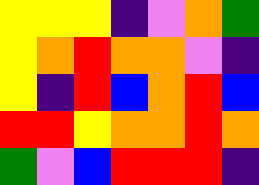[["yellow", "yellow", "yellow", "indigo", "violet", "orange", "green"], ["yellow", "orange", "red", "orange", "orange", "violet", "indigo"], ["yellow", "indigo", "red", "blue", "orange", "red", "blue"], ["red", "red", "yellow", "orange", "orange", "red", "orange"], ["green", "violet", "blue", "red", "red", "red", "indigo"]]